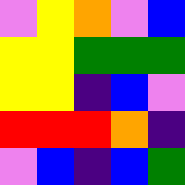[["violet", "yellow", "orange", "violet", "blue"], ["yellow", "yellow", "green", "green", "green"], ["yellow", "yellow", "indigo", "blue", "violet"], ["red", "red", "red", "orange", "indigo"], ["violet", "blue", "indigo", "blue", "green"]]